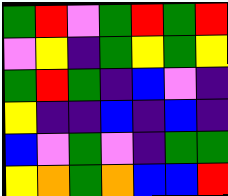[["green", "red", "violet", "green", "red", "green", "red"], ["violet", "yellow", "indigo", "green", "yellow", "green", "yellow"], ["green", "red", "green", "indigo", "blue", "violet", "indigo"], ["yellow", "indigo", "indigo", "blue", "indigo", "blue", "indigo"], ["blue", "violet", "green", "violet", "indigo", "green", "green"], ["yellow", "orange", "green", "orange", "blue", "blue", "red"]]